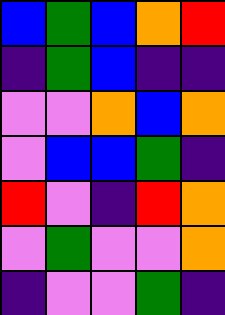[["blue", "green", "blue", "orange", "red"], ["indigo", "green", "blue", "indigo", "indigo"], ["violet", "violet", "orange", "blue", "orange"], ["violet", "blue", "blue", "green", "indigo"], ["red", "violet", "indigo", "red", "orange"], ["violet", "green", "violet", "violet", "orange"], ["indigo", "violet", "violet", "green", "indigo"]]